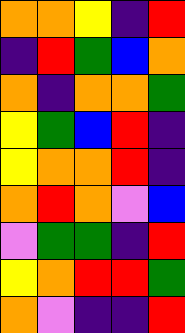[["orange", "orange", "yellow", "indigo", "red"], ["indigo", "red", "green", "blue", "orange"], ["orange", "indigo", "orange", "orange", "green"], ["yellow", "green", "blue", "red", "indigo"], ["yellow", "orange", "orange", "red", "indigo"], ["orange", "red", "orange", "violet", "blue"], ["violet", "green", "green", "indigo", "red"], ["yellow", "orange", "red", "red", "green"], ["orange", "violet", "indigo", "indigo", "red"]]